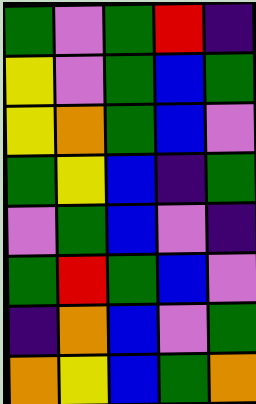[["green", "violet", "green", "red", "indigo"], ["yellow", "violet", "green", "blue", "green"], ["yellow", "orange", "green", "blue", "violet"], ["green", "yellow", "blue", "indigo", "green"], ["violet", "green", "blue", "violet", "indigo"], ["green", "red", "green", "blue", "violet"], ["indigo", "orange", "blue", "violet", "green"], ["orange", "yellow", "blue", "green", "orange"]]